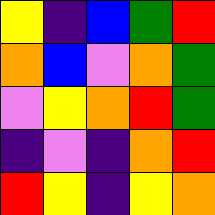[["yellow", "indigo", "blue", "green", "red"], ["orange", "blue", "violet", "orange", "green"], ["violet", "yellow", "orange", "red", "green"], ["indigo", "violet", "indigo", "orange", "red"], ["red", "yellow", "indigo", "yellow", "orange"]]